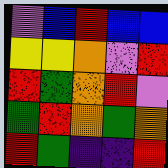[["violet", "blue", "red", "blue", "blue"], ["yellow", "yellow", "orange", "violet", "red"], ["red", "green", "orange", "red", "violet"], ["green", "red", "orange", "green", "orange"], ["red", "green", "indigo", "indigo", "red"]]